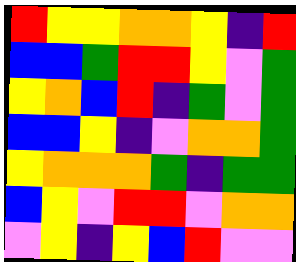[["red", "yellow", "yellow", "orange", "orange", "yellow", "indigo", "red"], ["blue", "blue", "green", "red", "red", "yellow", "violet", "green"], ["yellow", "orange", "blue", "red", "indigo", "green", "violet", "green"], ["blue", "blue", "yellow", "indigo", "violet", "orange", "orange", "green"], ["yellow", "orange", "orange", "orange", "green", "indigo", "green", "green"], ["blue", "yellow", "violet", "red", "red", "violet", "orange", "orange"], ["violet", "yellow", "indigo", "yellow", "blue", "red", "violet", "violet"]]